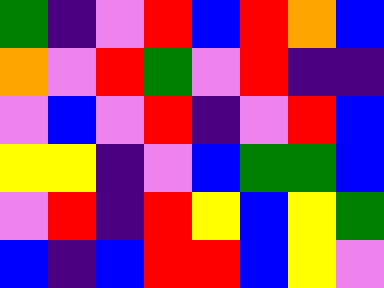[["green", "indigo", "violet", "red", "blue", "red", "orange", "blue"], ["orange", "violet", "red", "green", "violet", "red", "indigo", "indigo"], ["violet", "blue", "violet", "red", "indigo", "violet", "red", "blue"], ["yellow", "yellow", "indigo", "violet", "blue", "green", "green", "blue"], ["violet", "red", "indigo", "red", "yellow", "blue", "yellow", "green"], ["blue", "indigo", "blue", "red", "red", "blue", "yellow", "violet"]]